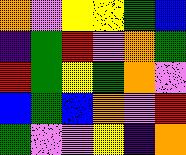[["orange", "violet", "yellow", "yellow", "green", "blue"], ["indigo", "green", "red", "violet", "orange", "green"], ["red", "green", "yellow", "green", "orange", "violet"], ["blue", "green", "blue", "orange", "violet", "red"], ["green", "violet", "violet", "yellow", "indigo", "orange"]]